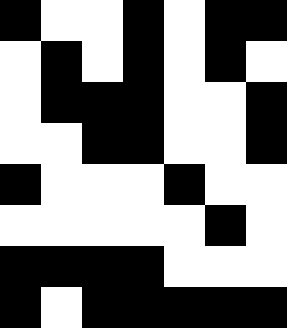[["black", "white", "white", "black", "white", "black", "black"], ["white", "black", "white", "black", "white", "black", "white"], ["white", "black", "black", "black", "white", "white", "black"], ["white", "white", "black", "black", "white", "white", "black"], ["black", "white", "white", "white", "black", "white", "white"], ["white", "white", "white", "white", "white", "black", "white"], ["black", "black", "black", "black", "white", "white", "white"], ["black", "white", "black", "black", "black", "black", "black"]]